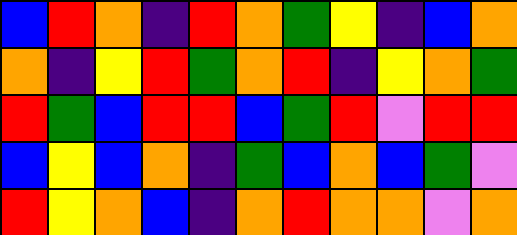[["blue", "red", "orange", "indigo", "red", "orange", "green", "yellow", "indigo", "blue", "orange"], ["orange", "indigo", "yellow", "red", "green", "orange", "red", "indigo", "yellow", "orange", "green"], ["red", "green", "blue", "red", "red", "blue", "green", "red", "violet", "red", "red"], ["blue", "yellow", "blue", "orange", "indigo", "green", "blue", "orange", "blue", "green", "violet"], ["red", "yellow", "orange", "blue", "indigo", "orange", "red", "orange", "orange", "violet", "orange"]]